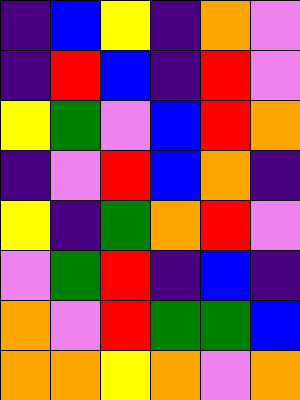[["indigo", "blue", "yellow", "indigo", "orange", "violet"], ["indigo", "red", "blue", "indigo", "red", "violet"], ["yellow", "green", "violet", "blue", "red", "orange"], ["indigo", "violet", "red", "blue", "orange", "indigo"], ["yellow", "indigo", "green", "orange", "red", "violet"], ["violet", "green", "red", "indigo", "blue", "indigo"], ["orange", "violet", "red", "green", "green", "blue"], ["orange", "orange", "yellow", "orange", "violet", "orange"]]